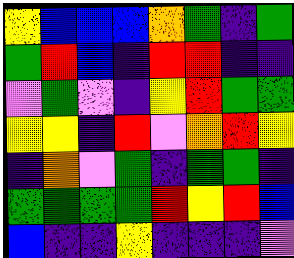[["yellow", "blue", "blue", "blue", "orange", "green", "indigo", "green"], ["green", "red", "blue", "indigo", "red", "red", "indigo", "indigo"], ["violet", "green", "violet", "indigo", "yellow", "red", "green", "green"], ["yellow", "yellow", "indigo", "red", "violet", "orange", "red", "yellow"], ["indigo", "orange", "violet", "green", "indigo", "green", "green", "indigo"], ["green", "green", "green", "green", "red", "yellow", "red", "blue"], ["blue", "indigo", "indigo", "yellow", "indigo", "indigo", "indigo", "violet"]]